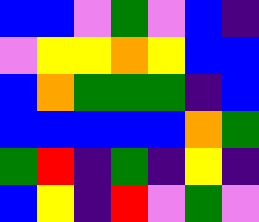[["blue", "blue", "violet", "green", "violet", "blue", "indigo"], ["violet", "yellow", "yellow", "orange", "yellow", "blue", "blue"], ["blue", "orange", "green", "green", "green", "indigo", "blue"], ["blue", "blue", "blue", "blue", "blue", "orange", "green"], ["green", "red", "indigo", "green", "indigo", "yellow", "indigo"], ["blue", "yellow", "indigo", "red", "violet", "green", "violet"]]